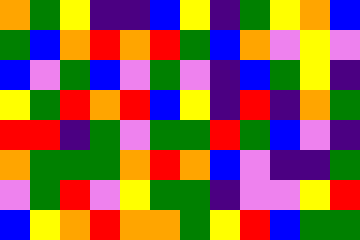[["orange", "green", "yellow", "indigo", "indigo", "blue", "yellow", "indigo", "green", "yellow", "orange", "blue"], ["green", "blue", "orange", "red", "orange", "red", "green", "blue", "orange", "violet", "yellow", "violet"], ["blue", "violet", "green", "blue", "violet", "green", "violet", "indigo", "blue", "green", "yellow", "indigo"], ["yellow", "green", "red", "orange", "red", "blue", "yellow", "indigo", "red", "indigo", "orange", "green"], ["red", "red", "indigo", "green", "violet", "green", "green", "red", "green", "blue", "violet", "indigo"], ["orange", "green", "green", "green", "orange", "red", "orange", "blue", "violet", "indigo", "indigo", "green"], ["violet", "green", "red", "violet", "yellow", "green", "green", "indigo", "violet", "violet", "yellow", "red"], ["blue", "yellow", "orange", "red", "orange", "orange", "green", "yellow", "red", "blue", "green", "green"]]